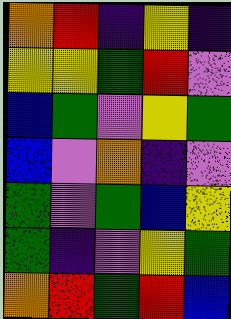[["orange", "red", "indigo", "yellow", "indigo"], ["yellow", "yellow", "green", "red", "violet"], ["blue", "green", "violet", "yellow", "green"], ["blue", "violet", "orange", "indigo", "violet"], ["green", "violet", "green", "blue", "yellow"], ["green", "indigo", "violet", "yellow", "green"], ["orange", "red", "green", "red", "blue"]]